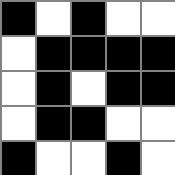[["black", "white", "black", "white", "white"], ["white", "black", "black", "black", "black"], ["white", "black", "white", "black", "black"], ["white", "black", "black", "white", "white"], ["black", "white", "white", "black", "white"]]